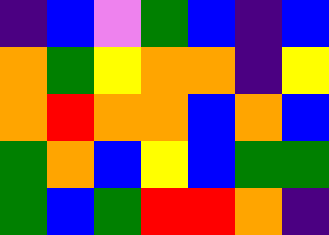[["indigo", "blue", "violet", "green", "blue", "indigo", "blue"], ["orange", "green", "yellow", "orange", "orange", "indigo", "yellow"], ["orange", "red", "orange", "orange", "blue", "orange", "blue"], ["green", "orange", "blue", "yellow", "blue", "green", "green"], ["green", "blue", "green", "red", "red", "orange", "indigo"]]